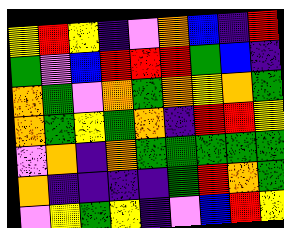[["yellow", "red", "yellow", "indigo", "violet", "orange", "blue", "indigo", "red"], ["green", "violet", "blue", "red", "red", "red", "green", "blue", "indigo"], ["orange", "green", "violet", "orange", "green", "orange", "yellow", "orange", "green"], ["orange", "green", "yellow", "green", "orange", "indigo", "red", "red", "yellow"], ["violet", "orange", "indigo", "orange", "green", "green", "green", "green", "green"], ["orange", "indigo", "indigo", "indigo", "indigo", "green", "red", "orange", "green"], ["violet", "yellow", "green", "yellow", "indigo", "violet", "blue", "red", "yellow"]]